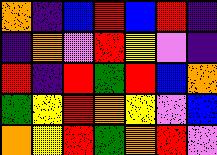[["orange", "indigo", "blue", "red", "blue", "red", "indigo"], ["indigo", "orange", "violet", "red", "yellow", "violet", "indigo"], ["red", "indigo", "red", "green", "red", "blue", "orange"], ["green", "yellow", "red", "orange", "yellow", "violet", "blue"], ["orange", "yellow", "red", "green", "orange", "red", "violet"]]